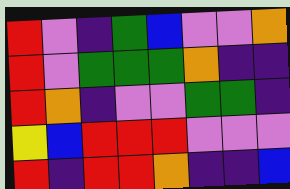[["red", "violet", "indigo", "green", "blue", "violet", "violet", "orange"], ["red", "violet", "green", "green", "green", "orange", "indigo", "indigo"], ["red", "orange", "indigo", "violet", "violet", "green", "green", "indigo"], ["yellow", "blue", "red", "red", "red", "violet", "violet", "violet"], ["red", "indigo", "red", "red", "orange", "indigo", "indigo", "blue"]]